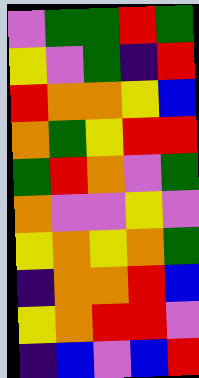[["violet", "green", "green", "red", "green"], ["yellow", "violet", "green", "indigo", "red"], ["red", "orange", "orange", "yellow", "blue"], ["orange", "green", "yellow", "red", "red"], ["green", "red", "orange", "violet", "green"], ["orange", "violet", "violet", "yellow", "violet"], ["yellow", "orange", "yellow", "orange", "green"], ["indigo", "orange", "orange", "red", "blue"], ["yellow", "orange", "red", "red", "violet"], ["indigo", "blue", "violet", "blue", "red"]]